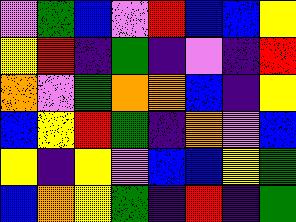[["violet", "green", "blue", "violet", "red", "blue", "blue", "yellow"], ["yellow", "red", "indigo", "green", "indigo", "violet", "indigo", "red"], ["orange", "violet", "green", "orange", "orange", "blue", "indigo", "yellow"], ["blue", "yellow", "red", "green", "indigo", "orange", "violet", "blue"], ["yellow", "indigo", "yellow", "violet", "blue", "blue", "yellow", "green"], ["blue", "orange", "yellow", "green", "indigo", "red", "indigo", "green"]]